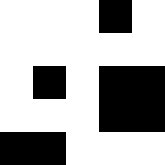[["white", "white", "white", "black", "white"], ["white", "white", "white", "white", "white"], ["white", "black", "white", "black", "black"], ["white", "white", "white", "black", "black"], ["black", "black", "white", "white", "white"]]